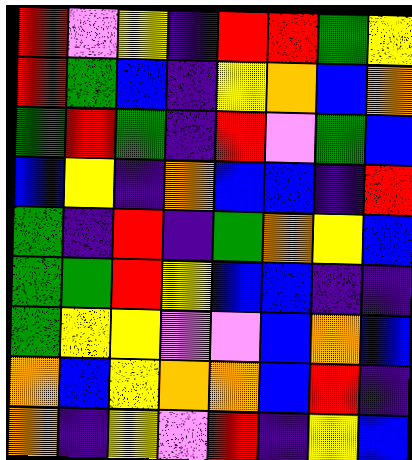[["red", "violet", "yellow", "indigo", "red", "red", "green", "yellow"], ["red", "green", "blue", "indigo", "yellow", "orange", "blue", "orange"], ["green", "red", "green", "indigo", "red", "violet", "green", "blue"], ["blue", "yellow", "indigo", "orange", "blue", "blue", "indigo", "red"], ["green", "indigo", "red", "indigo", "green", "orange", "yellow", "blue"], ["green", "green", "red", "yellow", "blue", "blue", "indigo", "indigo"], ["green", "yellow", "yellow", "violet", "violet", "blue", "orange", "blue"], ["orange", "blue", "yellow", "orange", "orange", "blue", "red", "indigo"], ["orange", "indigo", "yellow", "violet", "red", "indigo", "yellow", "blue"]]